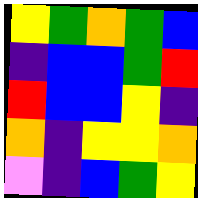[["yellow", "green", "orange", "green", "blue"], ["indigo", "blue", "blue", "green", "red"], ["red", "blue", "blue", "yellow", "indigo"], ["orange", "indigo", "yellow", "yellow", "orange"], ["violet", "indigo", "blue", "green", "yellow"]]